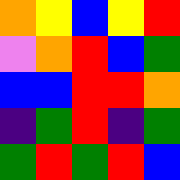[["orange", "yellow", "blue", "yellow", "red"], ["violet", "orange", "red", "blue", "green"], ["blue", "blue", "red", "red", "orange"], ["indigo", "green", "red", "indigo", "green"], ["green", "red", "green", "red", "blue"]]